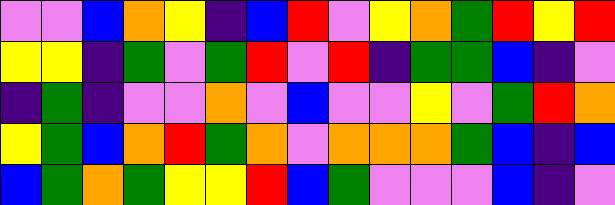[["violet", "violet", "blue", "orange", "yellow", "indigo", "blue", "red", "violet", "yellow", "orange", "green", "red", "yellow", "red"], ["yellow", "yellow", "indigo", "green", "violet", "green", "red", "violet", "red", "indigo", "green", "green", "blue", "indigo", "violet"], ["indigo", "green", "indigo", "violet", "violet", "orange", "violet", "blue", "violet", "violet", "yellow", "violet", "green", "red", "orange"], ["yellow", "green", "blue", "orange", "red", "green", "orange", "violet", "orange", "orange", "orange", "green", "blue", "indigo", "blue"], ["blue", "green", "orange", "green", "yellow", "yellow", "red", "blue", "green", "violet", "violet", "violet", "blue", "indigo", "violet"]]